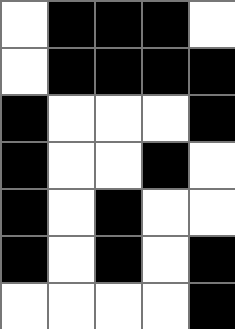[["white", "black", "black", "black", "white"], ["white", "black", "black", "black", "black"], ["black", "white", "white", "white", "black"], ["black", "white", "white", "black", "white"], ["black", "white", "black", "white", "white"], ["black", "white", "black", "white", "black"], ["white", "white", "white", "white", "black"]]